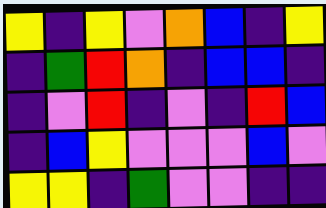[["yellow", "indigo", "yellow", "violet", "orange", "blue", "indigo", "yellow"], ["indigo", "green", "red", "orange", "indigo", "blue", "blue", "indigo"], ["indigo", "violet", "red", "indigo", "violet", "indigo", "red", "blue"], ["indigo", "blue", "yellow", "violet", "violet", "violet", "blue", "violet"], ["yellow", "yellow", "indigo", "green", "violet", "violet", "indigo", "indigo"]]